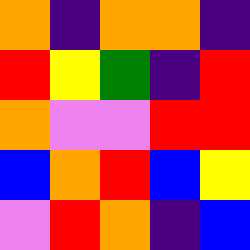[["orange", "indigo", "orange", "orange", "indigo"], ["red", "yellow", "green", "indigo", "red"], ["orange", "violet", "violet", "red", "red"], ["blue", "orange", "red", "blue", "yellow"], ["violet", "red", "orange", "indigo", "blue"]]